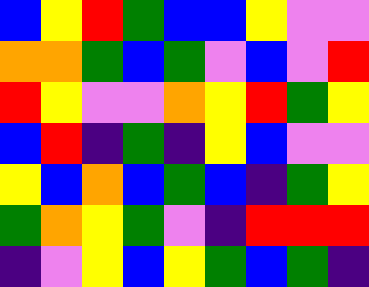[["blue", "yellow", "red", "green", "blue", "blue", "yellow", "violet", "violet"], ["orange", "orange", "green", "blue", "green", "violet", "blue", "violet", "red"], ["red", "yellow", "violet", "violet", "orange", "yellow", "red", "green", "yellow"], ["blue", "red", "indigo", "green", "indigo", "yellow", "blue", "violet", "violet"], ["yellow", "blue", "orange", "blue", "green", "blue", "indigo", "green", "yellow"], ["green", "orange", "yellow", "green", "violet", "indigo", "red", "red", "red"], ["indigo", "violet", "yellow", "blue", "yellow", "green", "blue", "green", "indigo"]]